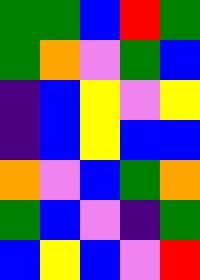[["green", "green", "blue", "red", "green"], ["green", "orange", "violet", "green", "blue"], ["indigo", "blue", "yellow", "violet", "yellow"], ["indigo", "blue", "yellow", "blue", "blue"], ["orange", "violet", "blue", "green", "orange"], ["green", "blue", "violet", "indigo", "green"], ["blue", "yellow", "blue", "violet", "red"]]